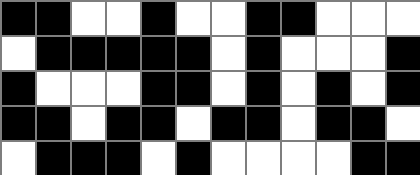[["black", "black", "white", "white", "black", "white", "white", "black", "black", "white", "white", "white"], ["white", "black", "black", "black", "black", "black", "white", "black", "white", "white", "white", "black"], ["black", "white", "white", "white", "black", "black", "white", "black", "white", "black", "white", "black"], ["black", "black", "white", "black", "black", "white", "black", "black", "white", "black", "black", "white"], ["white", "black", "black", "black", "white", "black", "white", "white", "white", "white", "black", "black"]]